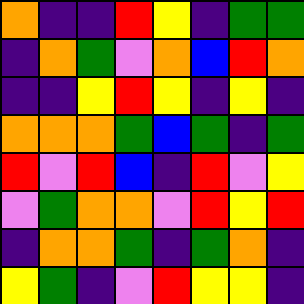[["orange", "indigo", "indigo", "red", "yellow", "indigo", "green", "green"], ["indigo", "orange", "green", "violet", "orange", "blue", "red", "orange"], ["indigo", "indigo", "yellow", "red", "yellow", "indigo", "yellow", "indigo"], ["orange", "orange", "orange", "green", "blue", "green", "indigo", "green"], ["red", "violet", "red", "blue", "indigo", "red", "violet", "yellow"], ["violet", "green", "orange", "orange", "violet", "red", "yellow", "red"], ["indigo", "orange", "orange", "green", "indigo", "green", "orange", "indigo"], ["yellow", "green", "indigo", "violet", "red", "yellow", "yellow", "indigo"]]